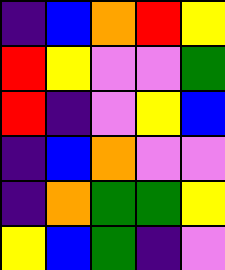[["indigo", "blue", "orange", "red", "yellow"], ["red", "yellow", "violet", "violet", "green"], ["red", "indigo", "violet", "yellow", "blue"], ["indigo", "blue", "orange", "violet", "violet"], ["indigo", "orange", "green", "green", "yellow"], ["yellow", "blue", "green", "indigo", "violet"]]